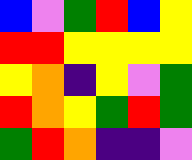[["blue", "violet", "green", "red", "blue", "yellow"], ["red", "red", "yellow", "yellow", "yellow", "yellow"], ["yellow", "orange", "indigo", "yellow", "violet", "green"], ["red", "orange", "yellow", "green", "red", "green"], ["green", "red", "orange", "indigo", "indigo", "violet"]]